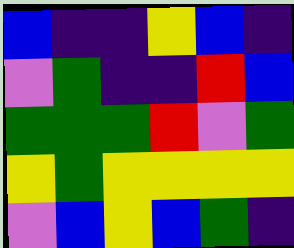[["blue", "indigo", "indigo", "yellow", "blue", "indigo"], ["violet", "green", "indigo", "indigo", "red", "blue"], ["green", "green", "green", "red", "violet", "green"], ["yellow", "green", "yellow", "yellow", "yellow", "yellow"], ["violet", "blue", "yellow", "blue", "green", "indigo"]]